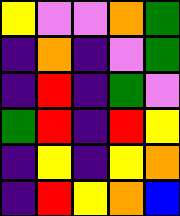[["yellow", "violet", "violet", "orange", "green"], ["indigo", "orange", "indigo", "violet", "green"], ["indigo", "red", "indigo", "green", "violet"], ["green", "red", "indigo", "red", "yellow"], ["indigo", "yellow", "indigo", "yellow", "orange"], ["indigo", "red", "yellow", "orange", "blue"]]